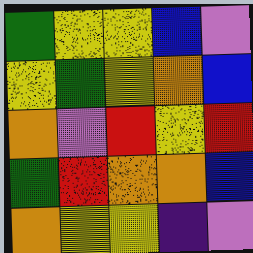[["green", "yellow", "yellow", "blue", "violet"], ["yellow", "green", "yellow", "orange", "blue"], ["orange", "violet", "red", "yellow", "red"], ["green", "red", "orange", "orange", "blue"], ["orange", "yellow", "yellow", "indigo", "violet"]]